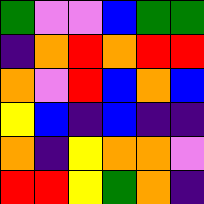[["green", "violet", "violet", "blue", "green", "green"], ["indigo", "orange", "red", "orange", "red", "red"], ["orange", "violet", "red", "blue", "orange", "blue"], ["yellow", "blue", "indigo", "blue", "indigo", "indigo"], ["orange", "indigo", "yellow", "orange", "orange", "violet"], ["red", "red", "yellow", "green", "orange", "indigo"]]